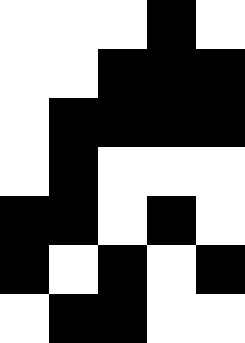[["white", "white", "white", "black", "white"], ["white", "white", "black", "black", "black"], ["white", "black", "black", "black", "black"], ["white", "black", "white", "white", "white"], ["black", "black", "white", "black", "white"], ["black", "white", "black", "white", "black"], ["white", "black", "black", "white", "white"]]